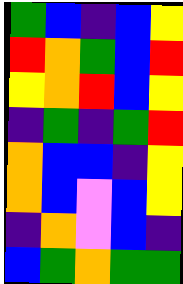[["green", "blue", "indigo", "blue", "yellow"], ["red", "orange", "green", "blue", "red"], ["yellow", "orange", "red", "blue", "yellow"], ["indigo", "green", "indigo", "green", "red"], ["orange", "blue", "blue", "indigo", "yellow"], ["orange", "blue", "violet", "blue", "yellow"], ["indigo", "orange", "violet", "blue", "indigo"], ["blue", "green", "orange", "green", "green"]]